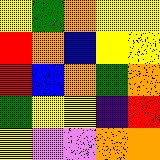[["yellow", "green", "orange", "yellow", "yellow"], ["red", "orange", "blue", "yellow", "yellow"], ["red", "blue", "orange", "green", "orange"], ["green", "yellow", "yellow", "indigo", "red"], ["yellow", "violet", "violet", "orange", "orange"]]